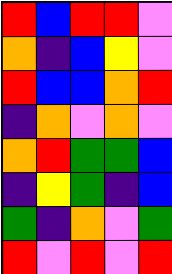[["red", "blue", "red", "red", "violet"], ["orange", "indigo", "blue", "yellow", "violet"], ["red", "blue", "blue", "orange", "red"], ["indigo", "orange", "violet", "orange", "violet"], ["orange", "red", "green", "green", "blue"], ["indigo", "yellow", "green", "indigo", "blue"], ["green", "indigo", "orange", "violet", "green"], ["red", "violet", "red", "violet", "red"]]